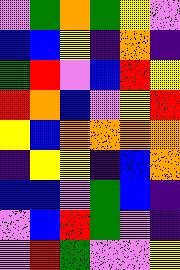[["violet", "green", "orange", "green", "yellow", "violet"], ["blue", "blue", "yellow", "indigo", "orange", "indigo"], ["green", "red", "violet", "blue", "red", "yellow"], ["red", "orange", "blue", "violet", "yellow", "red"], ["yellow", "blue", "orange", "orange", "orange", "orange"], ["indigo", "yellow", "yellow", "indigo", "blue", "orange"], ["blue", "blue", "violet", "green", "blue", "indigo"], ["violet", "blue", "red", "green", "violet", "indigo"], ["violet", "red", "green", "violet", "violet", "yellow"]]